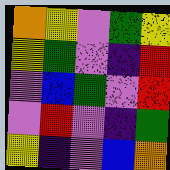[["orange", "yellow", "violet", "green", "yellow"], ["yellow", "green", "violet", "indigo", "red"], ["violet", "blue", "green", "violet", "red"], ["violet", "red", "violet", "indigo", "green"], ["yellow", "indigo", "violet", "blue", "orange"]]